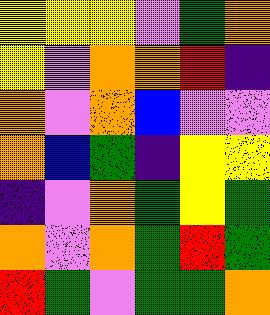[["yellow", "yellow", "yellow", "violet", "green", "orange"], ["yellow", "violet", "orange", "orange", "red", "indigo"], ["orange", "violet", "orange", "blue", "violet", "violet"], ["orange", "blue", "green", "indigo", "yellow", "yellow"], ["indigo", "violet", "orange", "green", "yellow", "green"], ["orange", "violet", "orange", "green", "red", "green"], ["red", "green", "violet", "green", "green", "orange"]]